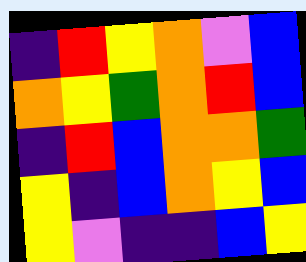[["indigo", "red", "yellow", "orange", "violet", "blue"], ["orange", "yellow", "green", "orange", "red", "blue"], ["indigo", "red", "blue", "orange", "orange", "green"], ["yellow", "indigo", "blue", "orange", "yellow", "blue"], ["yellow", "violet", "indigo", "indigo", "blue", "yellow"]]